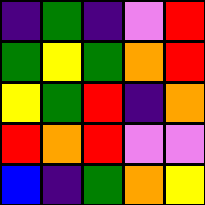[["indigo", "green", "indigo", "violet", "red"], ["green", "yellow", "green", "orange", "red"], ["yellow", "green", "red", "indigo", "orange"], ["red", "orange", "red", "violet", "violet"], ["blue", "indigo", "green", "orange", "yellow"]]